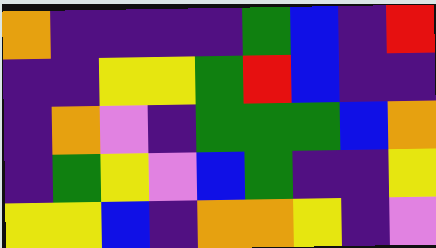[["orange", "indigo", "indigo", "indigo", "indigo", "green", "blue", "indigo", "red"], ["indigo", "indigo", "yellow", "yellow", "green", "red", "blue", "indigo", "indigo"], ["indigo", "orange", "violet", "indigo", "green", "green", "green", "blue", "orange"], ["indigo", "green", "yellow", "violet", "blue", "green", "indigo", "indigo", "yellow"], ["yellow", "yellow", "blue", "indigo", "orange", "orange", "yellow", "indigo", "violet"]]